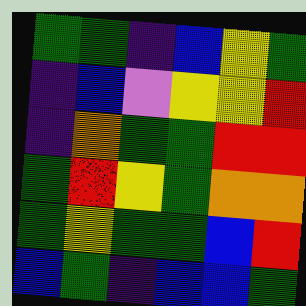[["green", "green", "indigo", "blue", "yellow", "green"], ["indigo", "blue", "violet", "yellow", "yellow", "red"], ["indigo", "orange", "green", "green", "red", "red"], ["green", "red", "yellow", "green", "orange", "orange"], ["green", "yellow", "green", "green", "blue", "red"], ["blue", "green", "indigo", "blue", "blue", "green"]]